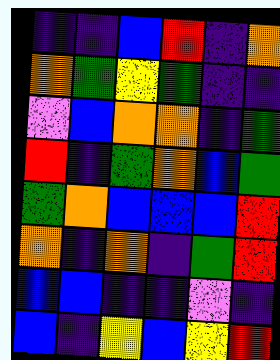[["indigo", "indigo", "blue", "red", "indigo", "orange"], ["orange", "green", "yellow", "green", "indigo", "indigo"], ["violet", "blue", "orange", "orange", "indigo", "green"], ["red", "indigo", "green", "orange", "blue", "green"], ["green", "orange", "blue", "blue", "blue", "red"], ["orange", "indigo", "orange", "indigo", "green", "red"], ["blue", "blue", "indigo", "indigo", "violet", "indigo"], ["blue", "indigo", "yellow", "blue", "yellow", "red"]]